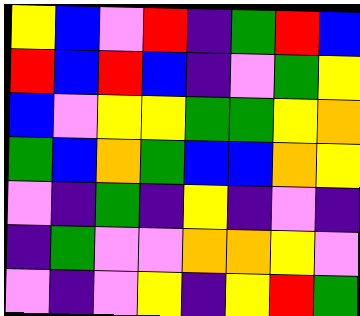[["yellow", "blue", "violet", "red", "indigo", "green", "red", "blue"], ["red", "blue", "red", "blue", "indigo", "violet", "green", "yellow"], ["blue", "violet", "yellow", "yellow", "green", "green", "yellow", "orange"], ["green", "blue", "orange", "green", "blue", "blue", "orange", "yellow"], ["violet", "indigo", "green", "indigo", "yellow", "indigo", "violet", "indigo"], ["indigo", "green", "violet", "violet", "orange", "orange", "yellow", "violet"], ["violet", "indigo", "violet", "yellow", "indigo", "yellow", "red", "green"]]